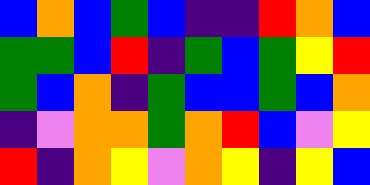[["blue", "orange", "blue", "green", "blue", "indigo", "indigo", "red", "orange", "blue"], ["green", "green", "blue", "red", "indigo", "green", "blue", "green", "yellow", "red"], ["green", "blue", "orange", "indigo", "green", "blue", "blue", "green", "blue", "orange"], ["indigo", "violet", "orange", "orange", "green", "orange", "red", "blue", "violet", "yellow"], ["red", "indigo", "orange", "yellow", "violet", "orange", "yellow", "indigo", "yellow", "blue"]]